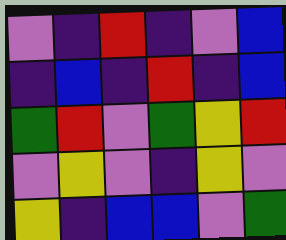[["violet", "indigo", "red", "indigo", "violet", "blue"], ["indigo", "blue", "indigo", "red", "indigo", "blue"], ["green", "red", "violet", "green", "yellow", "red"], ["violet", "yellow", "violet", "indigo", "yellow", "violet"], ["yellow", "indigo", "blue", "blue", "violet", "green"]]